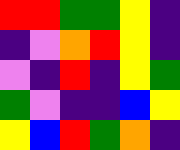[["red", "red", "green", "green", "yellow", "indigo"], ["indigo", "violet", "orange", "red", "yellow", "indigo"], ["violet", "indigo", "red", "indigo", "yellow", "green"], ["green", "violet", "indigo", "indigo", "blue", "yellow"], ["yellow", "blue", "red", "green", "orange", "indigo"]]